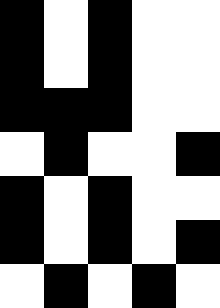[["black", "white", "black", "white", "white"], ["black", "white", "black", "white", "white"], ["black", "black", "black", "white", "white"], ["white", "black", "white", "white", "black"], ["black", "white", "black", "white", "white"], ["black", "white", "black", "white", "black"], ["white", "black", "white", "black", "white"]]